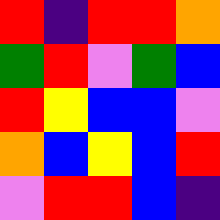[["red", "indigo", "red", "red", "orange"], ["green", "red", "violet", "green", "blue"], ["red", "yellow", "blue", "blue", "violet"], ["orange", "blue", "yellow", "blue", "red"], ["violet", "red", "red", "blue", "indigo"]]